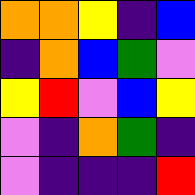[["orange", "orange", "yellow", "indigo", "blue"], ["indigo", "orange", "blue", "green", "violet"], ["yellow", "red", "violet", "blue", "yellow"], ["violet", "indigo", "orange", "green", "indigo"], ["violet", "indigo", "indigo", "indigo", "red"]]